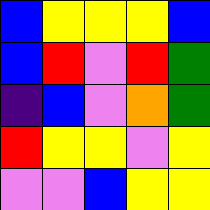[["blue", "yellow", "yellow", "yellow", "blue"], ["blue", "red", "violet", "red", "green"], ["indigo", "blue", "violet", "orange", "green"], ["red", "yellow", "yellow", "violet", "yellow"], ["violet", "violet", "blue", "yellow", "yellow"]]